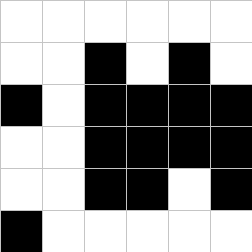[["white", "white", "white", "white", "white", "white"], ["white", "white", "black", "white", "black", "white"], ["black", "white", "black", "black", "black", "black"], ["white", "white", "black", "black", "black", "black"], ["white", "white", "black", "black", "white", "black"], ["black", "white", "white", "white", "white", "white"]]